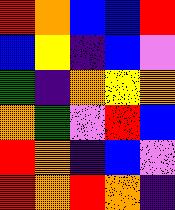[["red", "orange", "blue", "blue", "red"], ["blue", "yellow", "indigo", "blue", "violet"], ["green", "indigo", "orange", "yellow", "orange"], ["orange", "green", "violet", "red", "blue"], ["red", "orange", "indigo", "blue", "violet"], ["red", "orange", "red", "orange", "indigo"]]